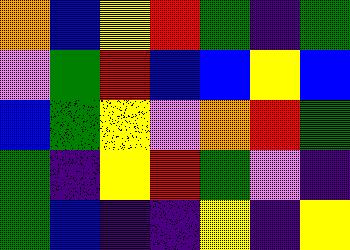[["orange", "blue", "yellow", "red", "green", "indigo", "green"], ["violet", "green", "red", "blue", "blue", "yellow", "blue"], ["blue", "green", "yellow", "violet", "orange", "red", "green"], ["green", "indigo", "yellow", "red", "green", "violet", "indigo"], ["green", "blue", "indigo", "indigo", "yellow", "indigo", "yellow"]]